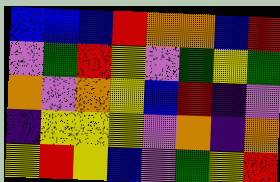[["blue", "blue", "blue", "red", "orange", "orange", "blue", "red"], ["violet", "green", "red", "yellow", "violet", "green", "yellow", "green"], ["orange", "violet", "orange", "yellow", "blue", "red", "indigo", "violet"], ["indigo", "yellow", "yellow", "yellow", "violet", "orange", "indigo", "orange"], ["yellow", "red", "yellow", "blue", "violet", "green", "yellow", "red"]]